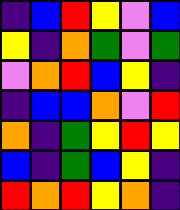[["indigo", "blue", "red", "yellow", "violet", "blue"], ["yellow", "indigo", "orange", "green", "violet", "green"], ["violet", "orange", "red", "blue", "yellow", "indigo"], ["indigo", "blue", "blue", "orange", "violet", "red"], ["orange", "indigo", "green", "yellow", "red", "yellow"], ["blue", "indigo", "green", "blue", "yellow", "indigo"], ["red", "orange", "red", "yellow", "orange", "indigo"]]